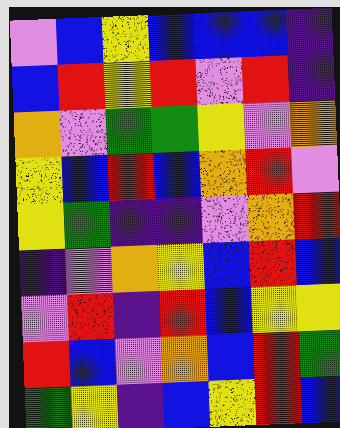[["violet", "blue", "yellow", "blue", "blue", "blue", "indigo"], ["blue", "red", "yellow", "red", "violet", "red", "indigo"], ["orange", "violet", "green", "green", "yellow", "violet", "orange"], ["yellow", "blue", "red", "blue", "orange", "red", "violet"], ["yellow", "green", "indigo", "indigo", "violet", "orange", "red"], ["indigo", "violet", "orange", "yellow", "blue", "red", "blue"], ["violet", "red", "indigo", "red", "blue", "yellow", "yellow"], ["red", "blue", "violet", "orange", "blue", "red", "green"], ["green", "yellow", "indigo", "blue", "yellow", "red", "blue"]]